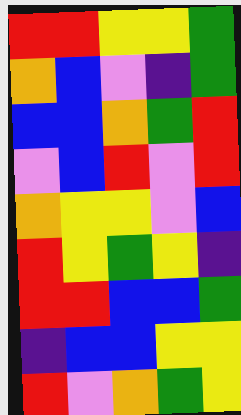[["red", "red", "yellow", "yellow", "green"], ["orange", "blue", "violet", "indigo", "green"], ["blue", "blue", "orange", "green", "red"], ["violet", "blue", "red", "violet", "red"], ["orange", "yellow", "yellow", "violet", "blue"], ["red", "yellow", "green", "yellow", "indigo"], ["red", "red", "blue", "blue", "green"], ["indigo", "blue", "blue", "yellow", "yellow"], ["red", "violet", "orange", "green", "yellow"]]